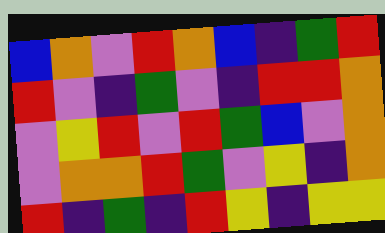[["blue", "orange", "violet", "red", "orange", "blue", "indigo", "green", "red"], ["red", "violet", "indigo", "green", "violet", "indigo", "red", "red", "orange"], ["violet", "yellow", "red", "violet", "red", "green", "blue", "violet", "orange"], ["violet", "orange", "orange", "red", "green", "violet", "yellow", "indigo", "orange"], ["red", "indigo", "green", "indigo", "red", "yellow", "indigo", "yellow", "yellow"]]